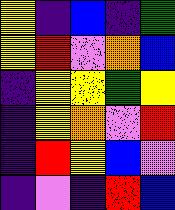[["yellow", "indigo", "blue", "indigo", "green"], ["yellow", "red", "violet", "orange", "blue"], ["indigo", "yellow", "yellow", "green", "yellow"], ["indigo", "yellow", "orange", "violet", "red"], ["indigo", "red", "yellow", "blue", "violet"], ["indigo", "violet", "indigo", "red", "blue"]]